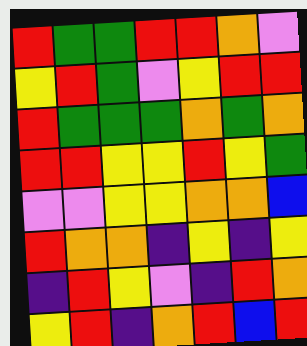[["red", "green", "green", "red", "red", "orange", "violet"], ["yellow", "red", "green", "violet", "yellow", "red", "red"], ["red", "green", "green", "green", "orange", "green", "orange"], ["red", "red", "yellow", "yellow", "red", "yellow", "green"], ["violet", "violet", "yellow", "yellow", "orange", "orange", "blue"], ["red", "orange", "orange", "indigo", "yellow", "indigo", "yellow"], ["indigo", "red", "yellow", "violet", "indigo", "red", "orange"], ["yellow", "red", "indigo", "orange", "red", "blue", "red"]]